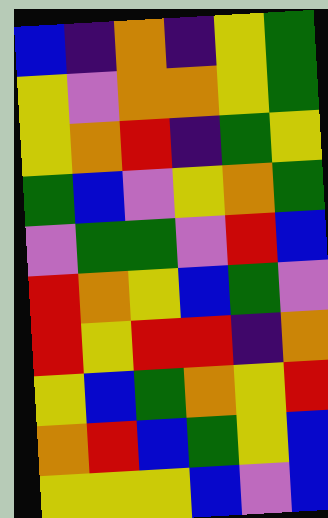[["blue", "indigo", "orange", "indigo", "yellow", "green"], ["yellow", "violet", "orange", "orange", "yellow", "green"], ["yellow", "orange", "red", "indigo", "green", "yellow"], ["green", "blue", "violet", "yellow", "orange", "green"], ["violet", "green", "green", "violet", "red", "blue"], ["red", "orange", "yellow", "blue", "green", "violet"], ["red", "yellow", "red", "red", "indigo", "orange"], ["yellow", "blue", "green", "orange", "yellow", "red"], ["orange", "red", "blue", "green", "yellow", "blue"], ["yellow", "yellow", "yellow", "blue", "violet", "blue"]]